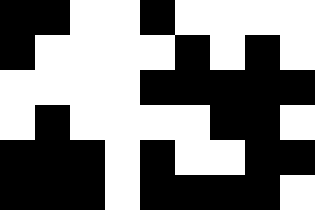[["black", "black", "white", "white", "black", "white", "white", "white", "white"], ["black", "white", "white", "white", "white", "black", "white", "black", "white"], ["white", "white", "white", "white", "black", "black", "black", "black", "black"], ["white", "black", "white", "white", "white", "white", "black", "black", "white"], ["black", "black", "black", "white", "black", "white", "white", "black", "black"], ["black", "black", "black", "white", "black", "black", "black", "black", "white"]]